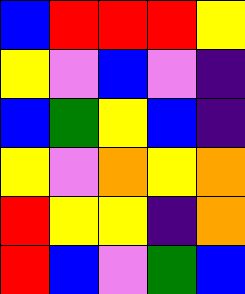[["blue", "red", "red", "red", "yellow"], ["yellow", "violet", "blue", "violet", "indigo"], ["blue", "green", "yellow", "blue", "indigo"], ["yellow", "violet", "orange", "yellow", "orange"], ["red", "yellow", "yellow", "indigo", "orange"], ["red", "blue", "violet", "green", "blue"]]